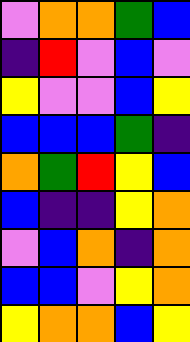[["violet", "orange", "orange", "green", "blue"], ["indigo", "red", "violet", "blue", "violet"], ["yellow", "violet", "violet", "blue", "yellow"], ["blue", "blue", "blue", "green", "indigo"], ["orange", "green", "red", "yellow", "blue"], ["blue", "indigo", "indigo", "yellow", "orange"], ["violet", "blue", "orange", "indigo", "orange"], ["blue", "blue", "violet", "yellow", "orange"], ["yellow", "orange", "orange", "blue", "yellow"]]